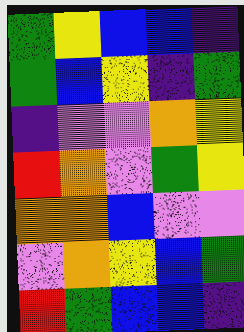[["green", "yellow", "blue", "blue", "indigo"], ["green", "blue", "yellow", "indigo", "green"], ["indigo", "violet", "violet", "orange", "yellow"], ["red", "orange", "violet", "green", "yellow"], ["orange", "orange", "blue", "violet", "violet"], ["violet", "orange", "yellow", "blue", "green"], ["red", "green", "blue", "blue", "indigo"]]